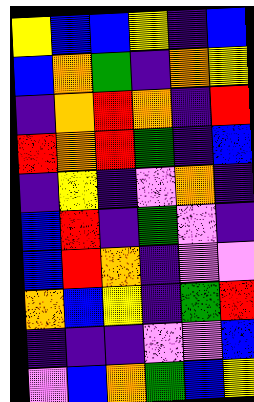[["yellow", "blue", "blue", "yellow", "indigo", "blue"], ["blue", "orange", "green", "indigo", "orange", "yellow"], ["indigo", "orange", "red", "orange", "indigo", "red"], ["red", "orange", "red", "green", "indigo", "blue"], ["indigo", "yellow", "indigo", "violet", "orange", "indigo"], ["blue", "red", "indigo", "green", "violet", "indigo"], ["blue", "red", "orange", "indigo", "violet", "violet"], ["orange", "blue", "yellow", "indigo", "green", "red"], ["indigo", "indigo", "indigo", "violet", "violet", "blue"], ["violet", "blue", "orange", "green", "blue", "yellow"]]